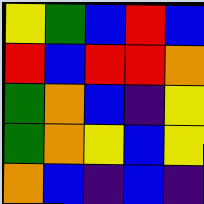[["yellow", "green", "blue", "red", "blue"], ["red", "blue", "red", "red", "orange"], ["green", "orange", "blue", "indigo", "yellow"], ["green", "orange", "yellow", "blue", "yellow"], ["orange", "blue", "indigo", "blue", "indigo"]]